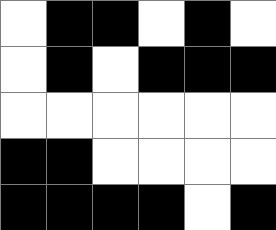[["white", "black", "black", "white", "black", "white"], ["white", "black", "white", "black", "black", "black"], ["white", "white", "white", "white", "white", "white"], ["black", "black", "white", "white", "white", "white"], ["black", "black", "black", "black", "white", "black"]]